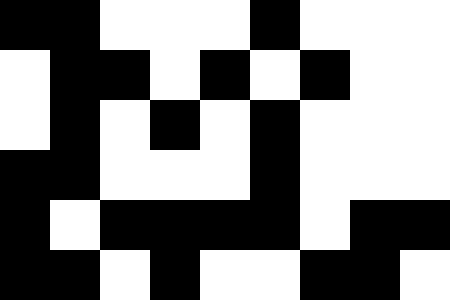[["black", "black", "white", "white", "white", "black", "white", "white", "white"], ["white", "black", "black", "white", "black", "white", "black", "white", "white"], ["white", "black", "white", "black", "white", "black", "white", "white", "white"], ["black", "black", "white", "white", "white", "black", "white", "white", "white"], ["black", "white", "black", "black", "black", "black", "white", "black", "black"], ["black", "black", "white", "black", "white", "white", "black", "black", "white"]]